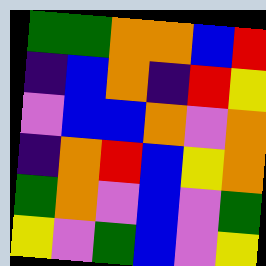[["green", "green", "orange", "orange", "blue", "red"], ["indigo", "blue", "orange", "indigo", "red", "yellow"], ["violet", "blue", "blue", "orange", "violet", "orange"], ["indigo", "orange", "red", "blue", "yellow", "orange"], ["green", "orange", "violet", "blue", "violet", "green"], ["yellow", "violet", "green", "blue", "violet", "yellow"]]